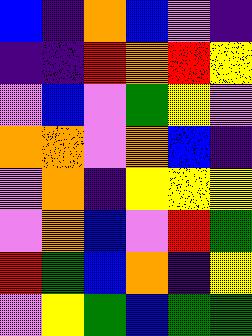[["blue", "indigo", "orange", "blue", "violet", "indigo"], ["indigo", "indigo", "red", "orange", "red", "yellow"], ["violet", "blue", "violet", "green", "yellow", "violet"], ["orange", "orange", "violet", "orange", "blue", "indigo"], ["violet", "orange", "indigo", "yellow", "yellow", "yellow"], ["violet", "orange", "blue", "violet", "red", "green"], ["red", "green", "blue", "orange", "indigo", "yellow"], ["violet", "yellow", "green", "blue", "green", "green"]]